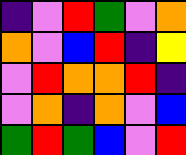[["indigo", "violet", "red", "green", "violet", "orange"], ["orange", "violet", "blue", "red", "indigo", "yellow"], ["violet", "red", "orange", "orange", "red", "indigo"], ["violet", "orange", "indigo", "orange", "violet", "blue"], ["green", "red", "green", "blue", "violet", "red"]]